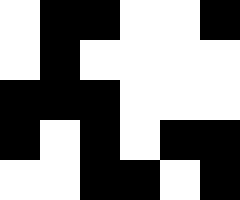[["white", "black", "black", "white", "white", "black"], ["white", "black", "white", "white", "white", "white"], ["black", "black", "black", "white", "white", "white"], ["black", "white", "black", "white", "black", "black"], ["white", "white", "black", "black", "white", "black"]]